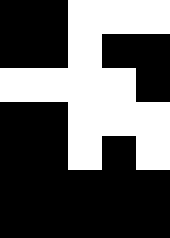[["black", "black", "white", "white", "white"], ["black", "black", "white", "black", "black"], ["white", "white", "white", "white", "black"], ["black", "black", "white", "white", "white"], ["black", "black", "white", "black", "white"], ["black", "black", "black", "black", "black"], ["black", "black", "black", "black", "black"]]